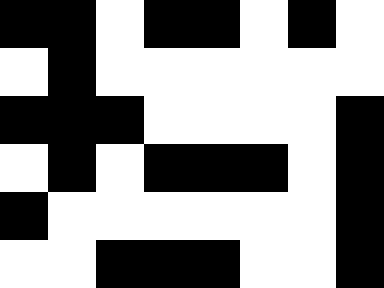[["black", "black", "white", "black", "black", "white", "black", "white"], ["white", "black", "white", "white", "white", "white", "white", "white"], ["black", "black", "black", "white", "white", "white", "white", "black"], ["white", "black", "white", "black", "black", "black", "white", "black"], ["black", "white", "white", "white", "white", "white", "white", "black"], ["white", "white", "black", "black", "black", "white", "white", "black"]]